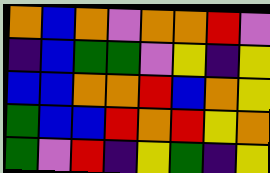[["orange", "blue", "orange", "violet", "orange", "orange", "red", "violet"], ["indigo", "blue", "green", "green", "violet", "yellow", "indigo", "yellow"], ["blue", "blue", "orange", "orange", "red", "blue", "orange", "yellow"], ["green", "blue", "blue", "red", "orange", "red", "yellow", "orange"], ["green", "violet", "red", "indigo", "yellow", "green", "indigo", "yellow"]]